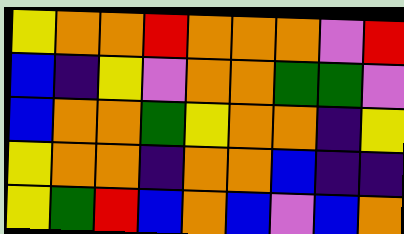[["yellow", "orange", "orange", "red", "orange", "orange", "orange", "violet", "red"], ["blue", "indigo", "yellow", "violet", "orange", "orange", "green", "green", "violet"], ["blue", "orange", "orange", "green", "yellow", "orange", "orange", "indigo", "yellow"], ["yellow", "orange", "orange", "indigo", "orange", "orange", "blue", "indigo", "indigo"], ["yellow", "green", "red", "blue", "orange", "blue", "violet", "blue", "orange"]]